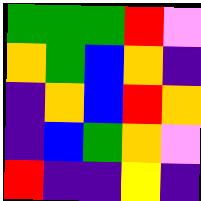[["green", "green", "green", "red", "violet"], ["orange", "green", "blue", "orange", "indigo"], ["indigo", "orange", "blue", "red", "orange"], ["indigo", "blue", "green", "orange", "violet"], ["red", "indigo", "indigo", "yellow", "indigo"]]